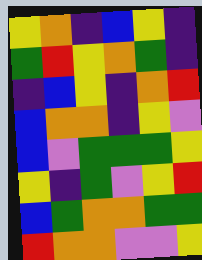[["yellow", "orange", "indigo", "blue", "yellow", "indigo"], ["green", "red", "yellow", "orange", "green", "indigo"], ["indigo", "blue", "yellow", "indigo", "orange", "red"], ["blue", "orange", "orange", "indigo", "yellow", "violet"], ["blue", "violet", "green", "green", "green", "yellow"], ["yellow", "indigo", "green", "violet", "yellow", "red"], ["blue", "green", "orange", "orange", "green", "green"], ["red", "orange", "orange", "violet", "violet", "yellow"]]